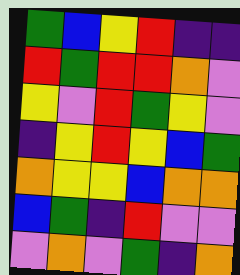[["green", "blue", "yellow", "red", "indigo", "indigo"], ["red", "green", "red", "red", "orange", "violet"], ["yellow", "violet", "red", "green", "yellow", "violet"], ["indigo", "yellow", "red", "yellow", "blue", "green"], ["orange", "yellow", "yellow", "blue", "orange", "orange"], ["blue", "green", "indigo", "red", "violet", "violet"], ["violet", "orange", "violet", "green", "indigo", "orange"]]